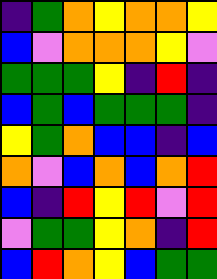[["indigo", "green", "orange", "yellow", "orange", "orange", "yellow"], ["blue", "violet", "orange", "orange", "orange", "yellow", "violet"], ["green", "green", "green", "yellow", "indigo", "red", "indigo"], ["blue", "green", "blue", "green", "green", "green", "indigo"], ["yellow", "green", "orange", "blue", "blue", "indigo", "blue"], ["orange", "violet", "blue", "orange", "blue", "orange", "red"], ["blue", "indigo", "red", "yellow", "red", "violet", "red"], ["violet", "green", "green", "yellow", "orange", "indigo", "red"], ["blue", "red", "orange", "yellow", "blue", "green", "green"]]